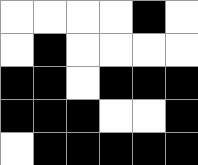[["white", "white", "white", "white", "black", "white"], ["white", "black", "white", "white", "white", "white"], ["black", "black", "white", "black", "black", "black"], ["black", "black", "black", "white", "white", "black"], ["white", "black", "black", "black", "black", "black"]]